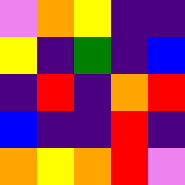[["violet", "orange", "yellow", "indigo", "indigo"], ["yellow", "indigo", "green", "indigo", "blue"], ["indigo", "red", "indigo", "orange", "red"], ["blue", "indigo", "indigo", "red", "indigo"], ["orange", "yellow", "orange", "red", "violet"]]